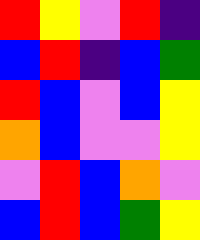[["red", "yellow", "violet", "red", "indigo"], ["blue", "red", "indigo", "blue", "green"], ["red", "blue", "violet", "blue", "yellow"], ["orange", "blue", "violet", "violet", "yellow"], ["violet", "red", "blue", "orange", "violet"], ["blue", "red", "blue", "green", "yellow"]]